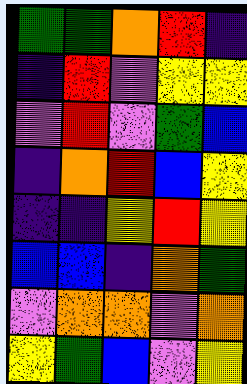[["green", "green", "orange", "red", "indigo"], ["indigo", "red", "violet", "yellow", "yellow"], ["violet", "red", "violet", "green", "blue"], ["indigo", "orange", "red", "blue", "yellow"], ["indigo", "indigo", "yellow", "red", "yellow"], ["blue", "blue", "indigo", "orange", "green"], ["violet", "orange", "orange", "violet", "orange"], ["yellow", "green", "blue", "violet", "yellow"]]